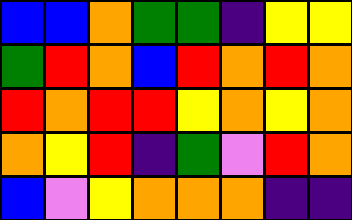[["blue", "blue", "orange", "green", "green", "indigo", "yellow", "yellow"], ["green", "red", "orange", "blue", "red", "orange", "red", "orange"], ["red", "orange", "red", "red", "yellow", "orange", "yellow", "orange"], ["orange", "yellow", "red", "indigo", "green", "violet", "red", "orange"], ["blue", "violet", "yellow", "orange", "orange", "orange", "indigo", "indigo"]]